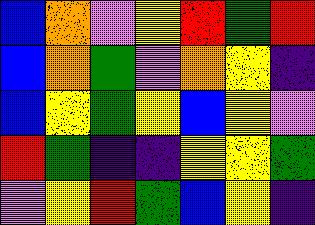[["blue", "orange", "violet", "yellow", "red", "green", "red"], ["blue", "orange", "green", "violet", "orange", "yellow", "indigo"], ["blue", "yellow", "green", "yellow", "blue", "yellow", "violet"], ["red", "green", "indigo", "indigo", "yellow", "yellow", "green"], ["violet", "yellow", "red", "green", "blue", "yellow", "indigo"]]